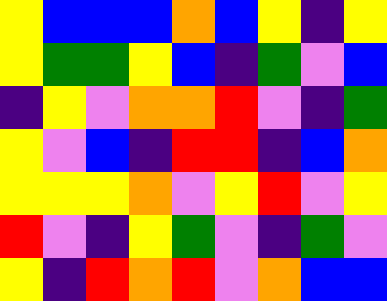[["yellow", "blue", "blue", "blue", "orange", "blue", "yellow", "indigo", "yellow"], ["yellow", "green", "green", "yellow", "blue", "indigo", "green", "violet", "blue"], ["indigo", "yellow", "violet", "orange", "orange", "red", "violet", "indigo", "green"], ["yellow", "violet", "blue", "indigo", "red", "red", "indigo", "blue", "orange"], ["yellow", "yellow", "yellow", "orange", "violet", "yellow", "red", "violet", "yellow"], ["red", "violet", "indigo", "yellow", "green", "violet", "indigo", "green", "violet"], ["yellow", "indigo", "red", "orange", "red", "violet", "orange", "blue", "blue"]]